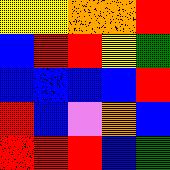[["yellow", "yellow", "orange", "orange", "red"], ["blue", "red", "red", "yellow", "green"], ["blue", "blue", "blue", "blue", "red"], ["red", "blue", "violet", "orange", "blue"], ["red", "red", "red", "blue", "green"]]